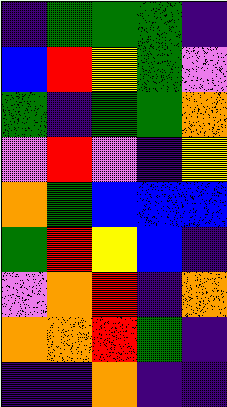[["indigo", "green", "green", "green", "indigo"], ["blue", "red", "yellow", "green", "violet"], ["green", "indigo", "green", "green", "orange"], ["violet", "red", "violet", "indigo", "yellow"], ["orange", "green", "blue", "blue", "blue"], ["green", "red", "yellow", "blue", "indigo"], ["violet", "orange", "red", "indigo", "orange"], ["orange", "orange", "red", "green", "indigo"], ["indigo", "indigo", "orange", "indigo", "indigo"]]